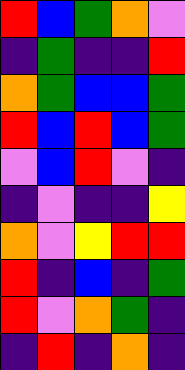[["red", "blue", "green", "orange", "violet"], ["indigo", "green", "indigo", "indigo", "red"], ["orange", "green", "blue", "blue", "green"], ["red", "blue", "red", "blue", "green"], ["violet", "blue", "red", "violet", "indigo"], ["indigo", "violet", "indigo", "indigo", "yellow"], ["orange", "violet", "yellow", "red", "red"], ["red", "indigo", "blue", "indigo", "green"], ["red", "violet", "orange", "green", "indigo"], ["indigo", "red", "indigo", "orange", "indigo"]]